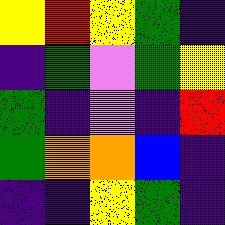[["yellow", "red", "yellow", "green", "indigo"], ["indigo", "green", "violet", "green", "yellow"], ["green", "indigo", "violet", "indigo", "red"], ["green", "orange", "orange", "blue", "indigo"], ["indigo", "indigo", "yellow", "green", "indigo"]]